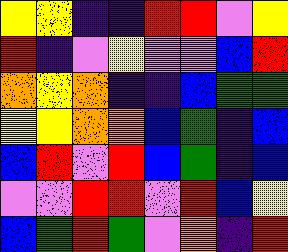[["yellow", "yellow", "indigo", "indigo", "red", "red", "violet", "yellow"], ["red", "indigo", "violet", "yellow", "violet", "violet", "blue", "red"], ["orange", "yellow", "orange", "indigo", "indigo", "blue", "green", "green"], ["yellow", "yellow", "orange", "orange", "blue", "green", "indigo", "blue"], ["blue", "red", "violet", "red", "blue", "green", "indigo", "blue"], ["violet", "violet", "red", "red", "violet", "red", "blue", "yellow"], ["blue", "green", "red", "green", "violet", "orange", "indigo", "red"]]